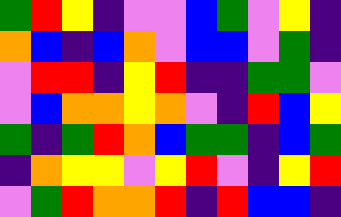[["green", "red", "yellow", "indigo", "violet", "violet", "blue", "green", "violet", "yellow", "indigo"], ["orange", "blue", "indigo", "blue", "orange", "violet", "blue", "blue", "violet", "green", "indigo"], ["violet", "red", "red", "indigo", "yellow", "red", "indigo", "indigo", "green", "green", "violet"], ["violet", "blue", "orange", "orange", "yellow", "orange", "violet", "indigo", "red", "blue", "yellow"], ["green", "indigo", "green", "red", "orange", "blue", "green", "green", "indigo", "blue", "green"], ["indigo", "orange", "yellow", "yellow", "violet", "yellow", "red", "violet", "indigo", "yellow", "red"], ["violet", "green", "red", "orange", "orange", "red", "indigo", "red", "blue", "blue", "indigo"]]